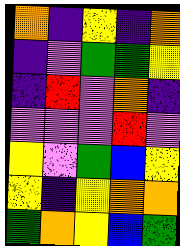[["orange", "indigo", "yellow", "indigo", "orange"], ["indigo", "violet", "green", "green", "yellow"], ["indigo", "red", "violet", "orange", "indigo"], ["violet", "violet", "violet", "red", "violet"], ["yellow", "violet", "green", "blue", "yellow"], ["yellow", "indigo", "yellow", "orange", "orange"], ["green", "orange", "yellow", "blue", "green"]]